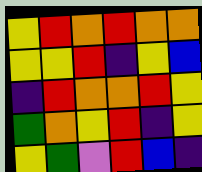[["yellow", "red", "orange", "red", "orange", "orange"], ["yellow", "yellow", "red", "indigo", "yellow", "blue"], ["indigo", "red", "orange", "orange", "red", "yellow"], ["green", "orange", "yellow", "red", "indigo", "yellow"], ["yellow", "green", "violet", "red", "blue", "indigo"]]